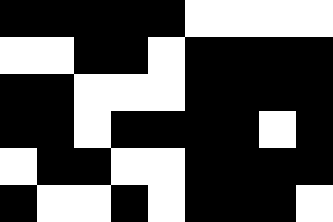[["black", "black", "black", "black", "black", "white", "white", "white", "white"], ["white", "white", "black", "black", "white", "black", "black", "black", "black"], ["black", "black", "white", "white", "white", "black", "black", "black", "black"], ["black", "black", "white", "black", "black", "black", "black", "white", "black"], ["white", "black", "black", "white", "white", "black", "black", "black", "black"], ["black", "white", "white", "black", "white", "black", "black", "black", "white"]]